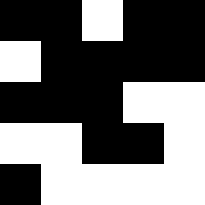[["black", "black", "white", "black", "black"], ["white", "black", "black", "black", "black"], ["black", "black", "black", "white", "white"], ["white", "white", "black", "black", "white"], ["black", "white", "white", "white", "white"]]